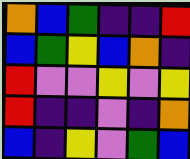[["orange", "blue", "green", "indigo", "indigo", "red"], ["blue", "green", "yellow", "blue", "orange", "indigo"], ["red", "violet", "violet", "yellow", "violet", "yellow"], ["red", "indigo", "indigo", "violet", "indigo", "orange"], ["blue", "indigo", "yellow", "violet", "green", "blue"]]